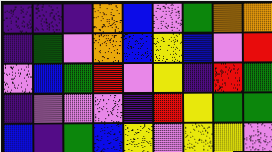[["indigo", "indigo", "indigo", "orange", "blue", "violet", "green", "orange", "orange"], ["indigo", "green", "violet", "orange", "blue", "yellow", "blue", "violet", "red"], ["violet", "blue", "green", "red", "violet", "yellow", "indigo", "red", "green"], ["indigo", "violet", "violet", "violet", "indigo", "red", "yellow", "green", "green"], ["blue", "indigo", "green", "blue", "yellow", "violet", "yellow", "yellow", "violet"]]